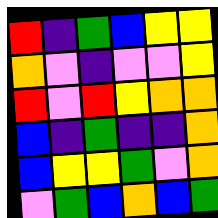[["red", "indigo", "green", "blue", "yellow", "yellow"], ["orange", "violet", "indigo", "violet", "violet", "yellow"], ["red", "violet", "red", "yellow", "orange", "orange"], ["blue", "indigo", "green", "indigo", "indigo", "orange"], ["blue", "yellow", "yellow", "green", "violet", "orange"], ["violet", "green", "blue", "orange", "blue", "green"]]